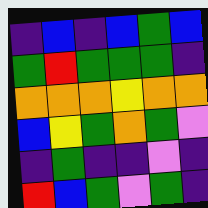[["indigo", "blue", "indigo", "blue", "green", "blue"], ["green", "red", "green", "green", "green", "indigo"], ["orange", "orange", "orange", "yellow", "orange", "orange"], ["blue", "yellow", "green", "orange", "green", "violet"], ["indigo", "green", "indigo", "indigo", "violet", "indigo"], ["red", "blue", "green", "violet", "green", "indigo"]]